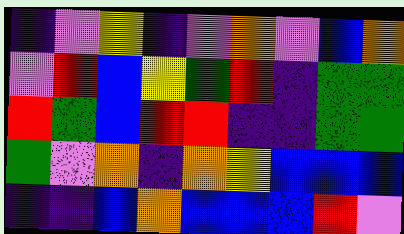[["indigo", "violet", "yellow", "indigo", "violet", "orange", "violet", "blue", "orange"], ["violet", "red", "blue", "yellow", "green", "red", "indigo", "green", "green"], ["red", "green", "blue", "red", "red", "indigo", "indigo", "green", "green"], ["green", "violet", "orange", "indigo", "orange", "yellow", "blue", "blue", "blue"], ["indigo", "indigo", "blue", "orange", "blue", "blue", "blue", "red", "violet"]]